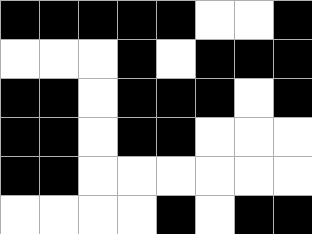[["black", "black", "black", "black", "black", "white", "white", "black"], ["white", "white", "white", "black", "white", "black", "black", "black"], ["black", "black", "white", "black", "black", "black", "white", "black"], ["black", "black", "white", "black", "black", "white", "white", "white"], ["black", "black", "white", "white", "white", "white", "white", "white"], ["white", "white", "white", "white", "black", "white", "black", "black"]]